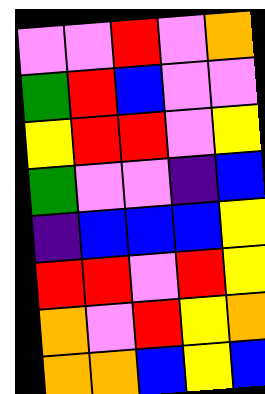[["violet", "violet", "red", "violet", "orange"], ["green", "red", "blue", "violet", "violet"], ["yellow", "red", "red", "violet", "yellow"], ["green", "violet", "violet", "indigo", "blue"], ["indigo", "blue", "blue", "blue", "yellow"], ["red", "red", "violet", "red", "yellow"], ["orange", "violet", "red", "yellow", "orange"], ["orange", "orange", "blue", "yellow", "blue"]]